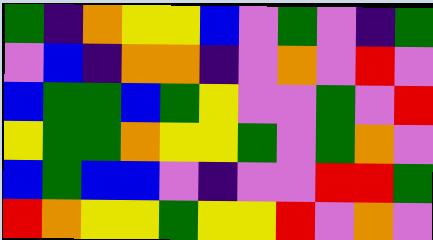[["green", "indigo", "orange", "yellow", "yellow", "blue", "violet", "green", "violet", "indigo", "green"], ["violet", "blue", "indigo", "orange", "orange", "indigo", "violet", "orange", "violet", "red", "violet"], ["blue", "green", "green", "blue", "green", "yellow", "violet", "violet", "green", "violet", "red"], ["yellow", "green", "green", "orange", "yellow", "yellow", "green", "violet", "green", "orange", "violet"], ["blue", "green", "blue", "blue", "violet", "indigo", "violet", "violet", "red", "red", "green"], ["red", "orange", "yellow", "yellow", "green", "yellow", "yellow", "red", "violet", "orange", "violet"]]